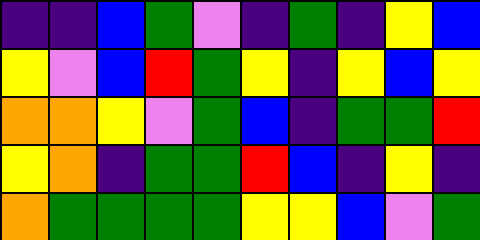[["indigo", "indigo", "blue", "green", "violet", "indigo", "green", "indigo", "yellow", "blue"], ["yellow", "violet", "blue", "red", "green", "yellow", "indigo", "yellow", "blue", "yellow"], ["orange", "orange", "yellow", "violet", "green", "blue", "indigo", "green", "green", "red"], ["yellow", "orange", "indigo", "green", "green", "red", "blue", "indigo", "yellow", "indigo"], ["orange", "green", "green", "green", "green", "yellow", "yellow", "blue", "violet", "green"]]